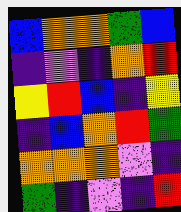[["blue", "orange", "orange", "green", "blue"], ["indigo", "violet", "indigo", "orange", "red"], ["yellow", "red", "blue", "indigo", "yellow"], ["indigo", "blue", "orange", "red", "green"], ["orange", "orange", "orange", "violet", "indigo"], ["green", "indigo", "violet", "indigo", "red"]]